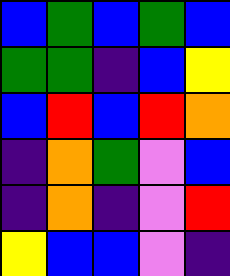[["blue", "green", "blue", "green", "blue"], ["green", "green", "indigo", "blue", "yellow"], ["blue", "red", "blue", "red", "orange"], ["indigo", "orange", "green", "violet", "blue"], ["indigo", "orange", "indigo", "violet", "red"], ["yellow", "blue", "blue", "violet", "indigo"]]